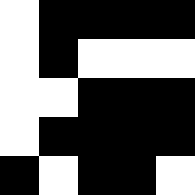[["white", "black", "black", "black", "black"], ["white", "black", "white", "white", "white"], ["white", "white", "black", "black", "black"], ["white", "black", "black", "black", "black"], ["black", "white", "black", "black", "white"]]